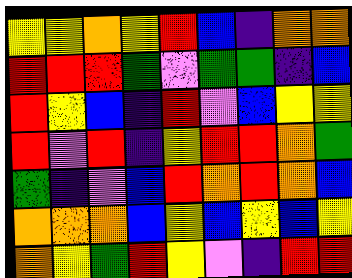[["yellow", "yellow", "orange", "yellow", "red", "blue", "indigo", "orange", "orange"], ["red", "red", "red", "green", "violet", "green", "green", "indigo", "blue"], ["red", "yellow", "blue", "indigo", "red", "violet", "blue", "yellow", "yellow"], ["red", "violet", "red", "indigo", "yellow", "red", "red", "orange", "green"], ["green", "indigo", "violet", "blue", "red", "orange", "red", "orange", "blue"], ["orange", "orange", "orange", "blue", "yellow", "blue", "yellow", "blue", "yellow"], ["orange", "yellow", "green", "red", "yellow", "violet", "indigo", "red", "red"]]